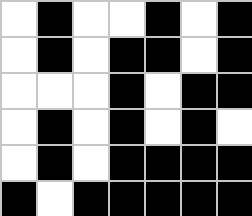[["white", "black", "white", "white", "black", "white", "black"], ["white", "black", "white", "black", "black", "white", "black"], ["white", "white", "white", "black", "white", "black", "black"], ["white", "black", "white", "black", "white", "black", "white"], ["white", "black", "white", "black", "black", "black", "black"], ["black", "white", "black", "black", "black", "black", "black"]]